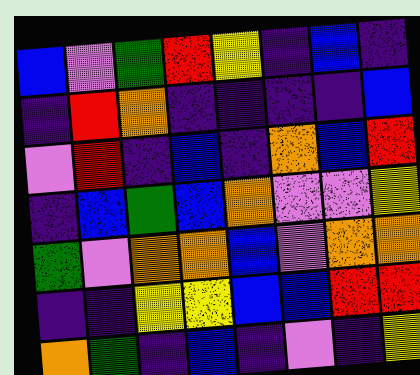[["blue", "violet", "green", "red", "yellow", "indigo", "blue", "indigo"], ["indigo", "red", "orange", "indigo", "indigo", "indigo", "indigo", "blue"], ["violet", "red", "indigo", "blue", "indigo", "orange", "blue", "red"], ["indigo", "blue", "green", "blue", "orange", "violet", "violet", "yellow"], ["green", "violet", "orange", "orange", "blue", "violet", "orange", "orange"], ["indigo", "indigo", "yellow", "yellow", "blue", "blue", "red", "red"], ["orange", "green", "indigo", "blue", "indigo", "violet", "indigo", "yellow"]]